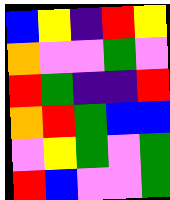[["blue", "yellow", "indigo", "red", "yellow"], ["orange", "violet", "violet", "green", "violet"], ["red", "green", "indigo", "indigo", "red"], ["orange", "red", "green", "blue", "blue"], ["violet", "yellow", "green", "violet", "green"], ["red", "blue", "violet", "violet", "green"]]